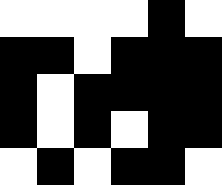[["white", "white", "white", "white", "black", "white"], ["black", "black", "white", "black", "black", "black"], ["black", "white", "black", "black", "black", "black"], ["black", "white", "black", "white", "black", "black"], ["white", "black", "white", "black", "black", "white"]]